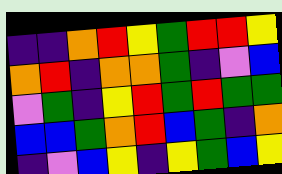[["indigo", "indigo", "orange", "red", "yellow", "green", "red", "red", "yellow"], ["orange", "red", "indigo", "orange", "orange", "green", "indigo", "violet", "blue"], ["violet", "green", "indigo", "yellow", "red", "green", "red", "green", "green"], ["blue", "blue", "green", "orange", "red", "blue", "green", "indigo", "orange"], ["indigo", "violet", "blue", "yellow", "indigo", "yellow", "green", "blue", "yellow"]]